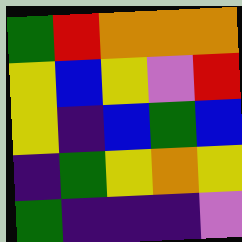[["green", "red", "orange", "orange", "orange"], ["yellow", "blue", "yellow", "violet", "red"], ["yellow", "indigo", "blue", "green", "blue"], ["indigo", "green", "yellow", "orange", "yellow"], ["green", "indigo", "indigo", "indigo", "violet"]]